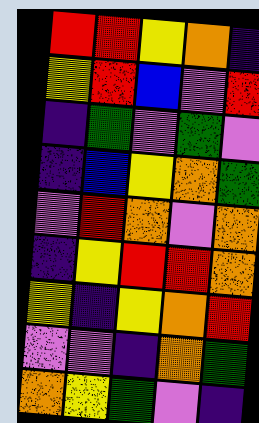[["red", "red", "yellow", "orange", "indigo"], ["yellow", "red", "blue", "violet", "red"], ["indigo", "green", "violet", "green", "violet"], ["indigo", "blue", "yellow", "orange", "green"], ["violet", "red", "orange", "violet", "orange"], ["indigo", "yellow", "red", "red", "orange"], ["yellow", "indigo", "yellow", "orange", "red"], ["violet", "violet", "indigo", "orange", "green"], ["orange", "yellow", "green", "violet", "indigo"]]